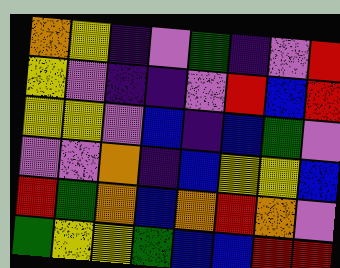[["orange", "yellow", "indigo", "violet", "green", "indigo", "violet", "red"], ["yellow", "violet", "indigo", "indigo", "violet", "red", "blue", "red"], ["yellow", "yellow", "violet", "blue", "indigo", "blue", "green", "violet"], ["violet", "violet", "orange", "indigo", "blue", "yellow", "yellow", "blue"], ["red", "green", "orange", "blue", "orange", "red", "orange", "violet"], ["green", "yellow", "yellow", "green", "blue", "blue", "red", "red"]]